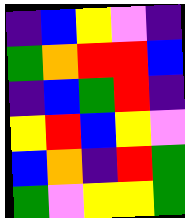[["indigo", "blue", "yellow", "violet", "indigo"], ["green", "orange", "red", "red", "blue"], ["indigo", "blue", "green", "red", "indigo"], ["yellow", "red", "blue", "yellow", "violet"], ["blue", "orange", "indigo", "red", "green"], ["green", "violet", "yellow", "yellow", "green"]]